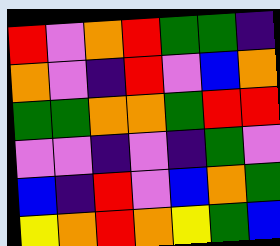[["red", "violet", "orange", "red", "green", "green", "indigo"], ["orange", "violet", "indigo", "red", "violet", "blue", "orange"], ["green", "green", "orange", "orange", "green", "red", "red"], ["violet", "violet", "indigo", "violet", "indigo", "green", "violet"], ["blue", "indigo", "red", "violet", "blue", "orange", "green"], ["yellow", "orange", "red", "orange", "yellow", "green", "blue"]]